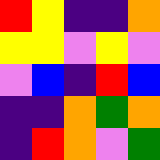[["red", "yellow", "indigo", "indigo", "orange"], ["yellow", "yellow", "violet", "yellow", "violet"], ["violet", "blue", "indigo", "red", "blue"], ["indigo", "indigo", "orange", "green", "orange"], ["indigo", "red", "orange", "violet", "green"]]